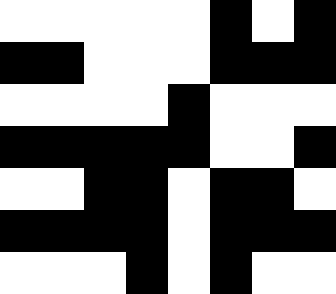[["white", "white", "white", "white", "white", "black", "white", "black"], ["black", "black", "white", "white", "white", "black", "black", "black"], ["white", "white", "white", "white", "black", "white", "white", "white"], ["black", "black", "black", "black", "black", "white", "white", "black"], ["white", "white", "black", "black", "white", "black", "black", "white"], ["black", "black", "black", "black", "white", "black", "black", "black"], ["white", "white", "white", "black", "white", "black", "white", "white"]]